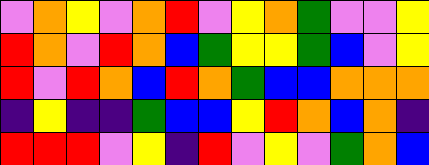[["violet", "orange", "yellow", "violet", "orange", "red", "violet", "yellow", "orange", "green", "violet", "violet", "yellow"], ["red", "orange", "violet", "red", "orange", "blue", "green", "yellow", "yellow", "green", "blue", "violet", "yellow"], ["red", "violet", "red", "orange", "blue", "red", "orange", "green", "blue", "blue", "orange", "orange", "orange"], ["indigo", "yellow", "indigo", "indigo", "green", "blue", "blue", "yellow", "red", "orange", "blue", "orange", "indigo"], ["red", "red", "red", "violet", "yellow", "indigo", "red", "violet", "yellow", "violet", "green", "orange", "blue"]]